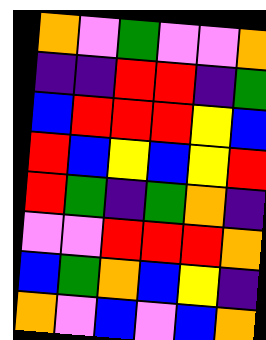[["orange", "violet", "green", "violet", "violet", "orange"], ["indigo", "indigo", "red", "red", "indigo", "green"], ["blue", "red", "red", "red", "yellow", "blue"], ["red", "blue", "yellow", "blue", "yellow", "red"], ["red", "green", "indigo", "green", "orange", "indigo"], ["violet", "violet", "red", "red", "red", "orange"], ["blue", "green", "orange", "blue", "yellow", "indigo"], ["orange", "violet", "blue", "violet", "blue", "orange"]]